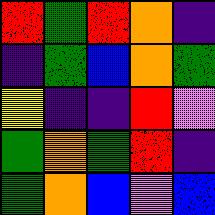[["red", "green", "red", "orange", "indigo"], ["indigo", "green", "blue", "orange", "green"], ["yellow", "indigo", "indigo", "red", "violet"], ["green", "orange", "green", "red", "indigo"], ["green", "orange", "blue", "violet", "blue"]]